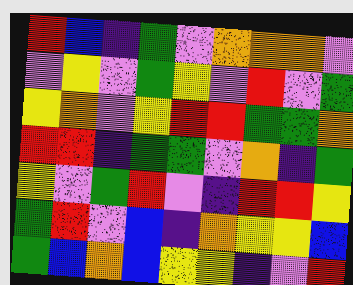[["red", "blue", "indigo", "green", "violet", "orange", "orange", "orange", "violet"], ["violet", "yellow", "violet", "green", "yellow", "violet", "red", "violet", "green"], ["yellow", "orange", "violet", "yellow", "red", "red", "green", "green", "orange"], ["red", "red", "indigo", "green", "green", "violet", "orange", "indigo", "green"], ["yellow", "violet", "green", "red", "violet", "indigo", "red", "red", "yellow"], ["green", "red", "violet", "blue", "indigo", "orange", "yellow", "yellow", "blue"], ["green", "blue", "orange", "blue", "yellow", "yellow", "indigo", "violet", "red"]]